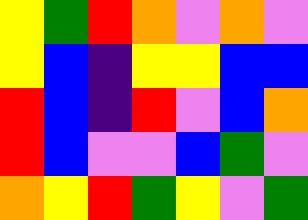[["yellow", "green", "red", "orange", "violet", "orange", "violet"], ["yellow", "blue", "indigo", "yellow", "yellow", "blue", "blue"], ["red", "blue", "indigo", "red", "violet", "blue", "orange"], ["red", "blue", "violet", "violet", "blue", "green", "violet"], ["orange", "yellow", "red", "green", "yellow", "violet", "green"]]